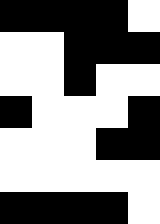[["black", "black", "black", "black", "white"], ["white", "white", "black", "black", "black"], ["white", "white", "black", "white", "white"], ["black", "white", "white", "white", "black"], ["white", "white", "white", "black", "black"], ["white", "white", "white", "white", "white"], ["black", "black", "black", "black", "white"]]